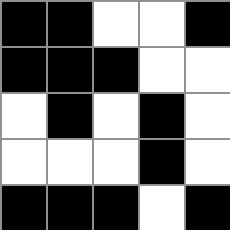[["black", "black", "white", "white", "black"], ["black", "black", "black", "white", "white"], ["white", "black", "white", "black", "white"], ["white", "white", "white", "black", "white"], ["black", "black", "black", "white", "black"]]